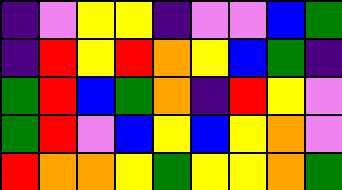[["indigo", "violet", "yellow", "yellow", "indigo", "violet", "violet", "blue", "green"], ["indigo", "red", "yellow", "red", "orange", "yellow", "blue", "green", "indigo"], ["green", "red", "blue", "green", "orange", "indigo", "red", "yellow", "violet"], ["green", "red", "violet", "blue", "yellow", "blue", "yellow", "orange", "violet"], ["red", "orange", "orange", "yellow", "green", "yellow", "yellow", "orange", "green"]]